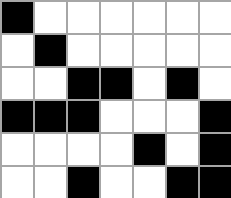[["black", "white", "white", "white", "white", "white", "white"], ["white", "black", "white", "white", "white", "white", "white"], ["white", "white", "black", "black", "white", "black", "white"], ["black", "black", "black", "white", "white", "white", "black"], ["white", "white", "white", "white", "black", "white", "black"], ["white", "white", "black", "white", "white", "black", "black"]]